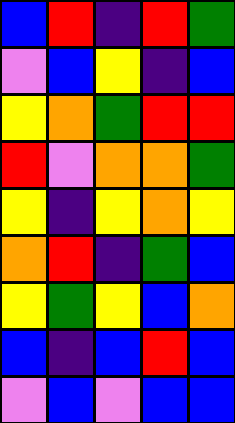[["blue", "red", "indigo", "red", "green"], ["violet", "blue", "yellow", "indigo", "blue"], ["yellow", "orange", "green", "red", "red"], ["red", "violet", "orange", "orange", "green"], ["yellow", "indigo", "yellow", "orange", "yellow"], ["orange", "red", "indigo", "green", "blue"], ["yellow", "green", "yellow", "blue", "orange"], ["blue", "indigo", "blue", "red", "blue"], ["violet", "blue", "violet", "blue", "blue"]]